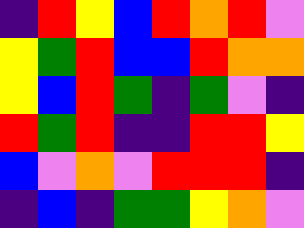[["indigo", "red", "yellow", "blue", "red", "orange", "red", "violet"], ["yellow", "green", "red", "blue", "blue", "red", "orange", "orange"], ["yellow", "blue", "red", "green", "indigo", "green", "violet", "indigo"], ["red", "green", "red", "indigo", "indigo", "red", "red", "yellow"], ["blue", "violet", "orange", "violet", "red", "red", "red", "indigo"], ["indigo", "blue", "indigo", "green", "green", "yellow", "orange", "violet"]]